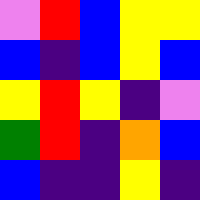[["violet", "red", "blue", "yellow", "yellow"], ["blue", "indigo", "blue", "yellow", "blue"], ["yellow", "red", "yellow", "indigo", "violet"], ["green", "red", "indigo", "orange", "blue"], ["blue", "indigo", "indigo", "yellow", "indigo"]]